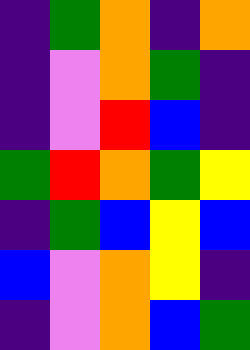[["indigo", "green", "orange", "indigo", "orange"], ["indigo", "violet", "orange", "green", "indigo"], ["indigo", "violet", "red", "blue", "indigo"], ["green", "red", "orange", "green", "yellow"], ["indigo", "green", "blue", "yellow", "blue"], ["blue", "violet", "orange", "yellow", "indigo"], ["indigo", "violet", "orange", "blue", "green"]]